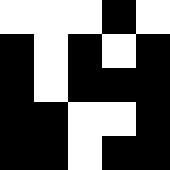[["white", "white", "white", "black", "white"], ["black", "white", "black", "white", "black"], ["black", "white", "black", "black", "black"], ["black", "black", "white", "white", "black"], ["black", "black", "white", "black", "black"]]